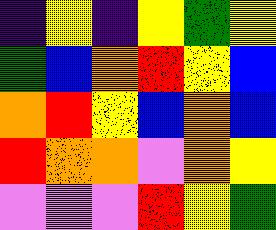[["indigo", "yellow", "indigo", "yellow", "green", "yellow"], ["green", "blue", "orange", "red", "yellow", "blue"], ["orange", "red", "yellow", "blue", "orange", "blue"], ["red", "orange", "orange", "violet", "orange", "yellow"], ["violet", "violet", "violet", "red", "yellow", "green"]]